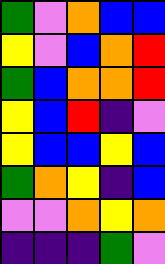[["green", "violet", "orange", "blue", "blue"], ["yellow", "violet", "blue", "orange", "red"], ["green", "blue", "orange", "orange", "red"], ["yellow", "blue", "red", "indigo", "violet"], ["yellow", "blue", "blue", "yellow", "blue"], ["green", "orange", "yellow", "indigo", "blue"], ["violet", "violet", "orange", "yellow", "orange"], ["indigo", "indigo", "indigo", "green", "violet"]]